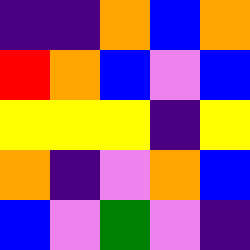[["indigo", "indigo", "orange", "blue", "orange"], ["red", "orange", "blue", "violet", "blue"], ["yellow", "yellow", "yellow", "indigo", "yellow"], ["orange", "indigo", "violet", "orange", "blue"], ["blue", "violet", "green", "violet", "indigo"]]